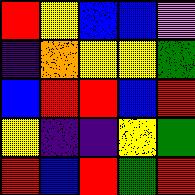[["red", "yellow", "blue", "blue", "violet"], ["indigo", "orange", "yellow", "yellow", "green"], ["blue", "red", "red", "blue", "red"], ["yellow", "indigo", "indigo", "yellow", "green"], ["red", "blue", "red", "green", "red"]]